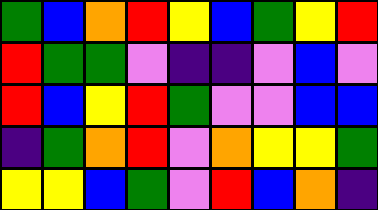[["green", "blue", "orange", "red", "yellow", "blue", "green", "yellow", "red"], ["red", "green", "green", "violet", "indigo", "indigo", "violet", "blue", "violet"], ["red", "blue", "yellow", "red", "green", "violet", "violet", "blue", "blue"], ["indigo", "green", "orange", "red", "violet", "orange", "yellow", "yellow", "green"], ["yellow", "yellow", "blue", "green", "violet", "red", "blue", "orange", "indigo"]]